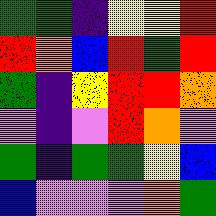[["green", "green", "indigo", "yellow", "yellow", "red"], ["red", "orange", "blue", "red", "green", "red"], ["green", "indigo", "yellow", "red", "red", "orange"], ["violet", "indigo", "violet", "red", "orange", "violet"], ["green", "indigo", "green", "green", "yellow", "blue"], ["blue", "violet", "violet", "violet", "orange", "green"]]